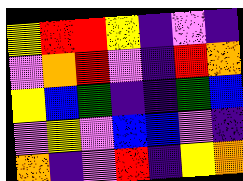[["yellow", "red", "red", "yellow", "indigo", "violet", "indigo"], ["violet", "orange", "red", "violet", "indigo", "red", "orange"], ["yellow", "blue", "green", "indigo", "indigo", "green", "blue"], ["violet", "yellow", "violet", "blue", "blue", "violet", "indigo"], ["orange", "indigo", "violet", "red", "indigo", "yellow", "orange"]]